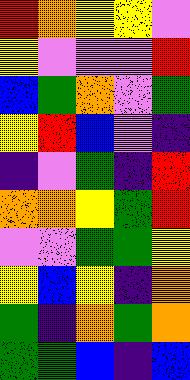[["red", "orange", "yellow", "yellow", "violet"], ["yellow", "violet", "violet", "violet", "red"], ["blue", "green", "orange", "violet", "green"], ["yellow", "red", "blue", "violet", "indigo"], ["indigo", "violet", "green", "indigo", "red"], ["orange", "orange", "yellow", "green", "red"], ["violet", "violet", "green", "green", "yellow"], ["yellow", "blue", "yellow", "indigo", "orange"], ["green", "indigo", "orange", "green", "orange"], ["green", "green", "blue", "indigo", "blue"]]